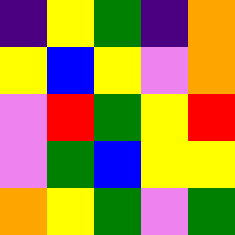[["indigo", "yellow", "green", "indigo", "orange"], ["yellow", "blue", "yellow", "violet", "orange"], ["violet", "red", "green", "yellow", "red"], ["violet", "green", "blue", "yellow", "yellow"], ["orange", "yellow", "green", "violet", "green"]]